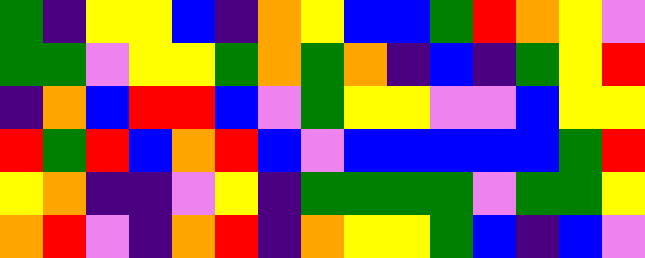[["green", "indigo", "yellow", "yellow", "blue", "indigo", "orange", "yellow", "blue", "blue", "green", "red", "orange", "yellow", "violet"], ["green", "green", "violet", "yellow", "yellow", "green", "orange", "green", "orange", "indigo", "blue", "indigo", "green", "yellow", "red"], ["indigo", "orange", "blue", "red", "red", "blue", "violet", "green", "yellow", "yellow", "violet", "violet", "blue", "yellow", "yellow"], ["red", "green", "red", "blue", "orange", "red", "blue", "violet", "blue", "blue", "blue", "blue", "blue", "green", "red"], ["yellow", "orange", "indigo", "indigo", "violet", "yellow", "indigo", "green", "green", "green", "green", "violet", "green", "green", "yellow"], ["orange", "red", "violet", "indigo", "orange", "red", "indigo", "orange", "yellow", "yellow", "green", "blue", "indigo", "blue", "violet"]]